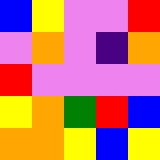[["blue", "yellow", "violet", "violet", "red"], ["violet", "orange", "violet", "indigo", "orange"], ["red", "violet", "violet", "violet", "violet"], ["yellow", "orange", "green", "red", "blue"], ["orange", "orange", "yellow", "blue", "yellow"]]